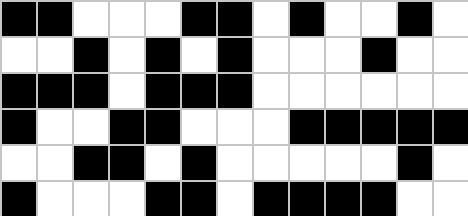[["black", "black", "white", "white", "white", "black", "black", "white", "black", "white", "white", "black", "white"], ["white", "white", "black", "white", "black", "white", "black", "white", "white", "white", "black", "white", "white"], ["black", "black", "black", "white", "black", "black", "black", "white", "white", "white", "white", "white", "white"], ["black", "white", "white", "black", "black", "white", "white", "white", "black", "black", "black", "black", "black"], ["white", "white", "black", "black", "white", "black", "white", "white", "white", "white", "white", "black", "white"], ["black", "white", "white", "white", "black", "black", "white", "black", "black", "black", "black", "white", "white"]]